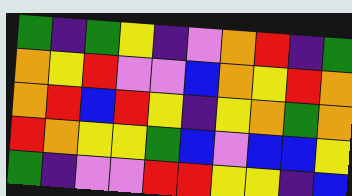[["green", "indigo", "green", "yellow", "indigo", "violet", "orange", "red", "indigo", "green"], ["orange", "yellow", "red", "violet", "violet", "blue", "orange", "yellow", "red", "orange"], ["orange", "red", "blue", "red", "yellow", "indigo", "yellow", "orange", "green", "orange"], ["red", "orange", "yellow", "yellow", "green", "blue", "violet", "blue", "blue", "yellow"], ["green", "indigo", "violet", "violet", "red", "red", "yellow", "yellow", "indigo", "blue"]]